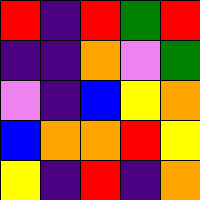[["red", "indigo", "red", "green", "red"], ["indigo", "indigo", "orange", "violet", "green"], ["violet", "indigo", "blue", "yellow", "orange"], ["blue", "orange", "orange", "red", "yellow"], ["yellow", "indigo", "red", "indigo", "orange"]]